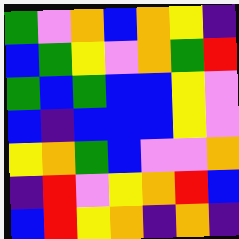[["green", "violet", "orange", "blue", "orange", "yellow", "indigo"], ["blue", "green", "yellow", "violet", "orange", "green", "red"], ["green", "blue", "green", "blue", "blue", "yellow", "violet"], ["blue", "indigo", "blue", "blue", "blue", "yellow", "violet"], ["yellow", "orange", "green", "blue", "violet", "violet", "orange"], ["indigo", "red", "violet", "yellow", "orange", "red", "blue"], ["blue", "red", "yellow", "orange", "indigo", "orange", "indigo"]]